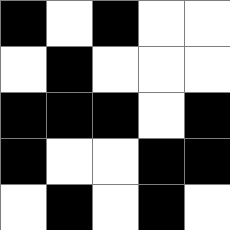[["black", "white", "black", "white", "white"], ["white", "black", "white", "white", "white"], ["black", "black", "black", "white", "black"], ["black", "white", "white", "black", "black"], ["white", "black", "white", "black", "white"]]